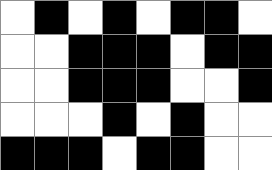[["white", "black", "white", "black", "white", "black", "black", "white"], ["white", "white", "black", "black", "black", "white", "black", "black"], ["white", "white", "black", "black", "black", "white", "white", "black"], ["white", "white", "white", "black", "white", "black", "white", "white"], ["black", "black", "black", "white", "black", "black", "white", "white"]]